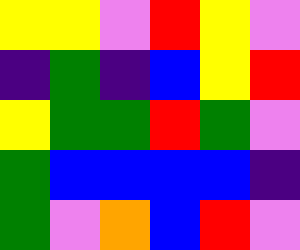[["yellow", "yellow", "violet", "red", "yellow", "violet"], ["indigo", "green", "indigo", "blue", "yellow", "red"], ["yellow", "green", "green", "red", "green", "violet"], ["green", "blue", "blue", "blue", "blue", "indigo"], ["green", "violet", "orange", "blue", "red", "violet"]]